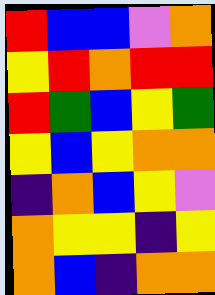[["red", "blue", "blue", "violet", "orange"], ["yellow", "red", "orange", "red", "red"], ["red", "green", "blue", "yellow", "green"], ["yellow", "blue", "yellow", "orange", "orange"], ["indigo", "orange", "blue", "yellow", "violet"], ["orange", "yellow", "yellow", "indigo", "yellow"], ["orange", "blue", "indigo", "orange", "orange"]]